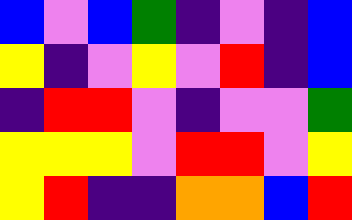[["blue", "violet", "blue", "green", "indigo", "violet", "indigo", "blue"], ["yellow", "indigo", "violet", "yellow", "violet", "red", "indigo", "blue"], ["indigo", "red", "red", "violet", "indigo", "violet", "violet", "green"], ["yellow", "yellow", "yellow", "violet", "red", "red", "violet", "yellow"], ["yellow", "red", "indigo", "indigo", "orange", "orange", "blue", "red"]]